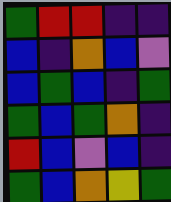[["green", "red", "red", "indigo", "indigo"], ["blue", "indigo", "orange", "blue", "violet"], ["blue", "green", "blue", "indigo", "green"], ["green", "blue", "green", "orange", "indigo"], ["red", "blue", "violet", "blue", "indigo"], ["green", "blue", "orange", "yellow", "green"]]